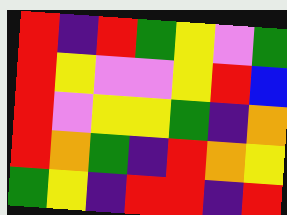[["red", "indigo", "red", "green", "yellow", "violet", "green"], ["red", "yellow", "violet", "violet", "yellow", "red", "blue"], ["red", "violet", "yellow", "yellow", "green", "indigo", "orange"], ["red", "orange", "green", "indigo", "red", "orange", "yellow"], ["green", "yellow", "indigo", "red", "red", "indigo", "red"]]